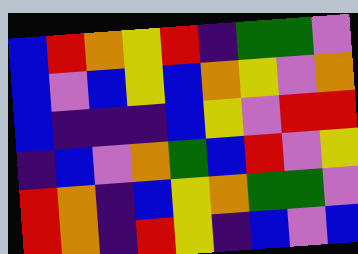[["blue", "red", "orange", "yellow", "red", "indigo", "green", "green", "violet"], ["blue", "violet", "blue", "yellow", "blue", "orange", "yellow", "violet", "orange"], ["blue", "indigo", "indigo", "indigo", "blue", "yellow", "violet", "red", "red"], ["indigo", "blue", "violet", "orange", "green", "blue", "red", "violet", "yellow"], ["red", "orange", "indigo", "blue", "yellow", "orange", "green", "green", "violet"], ["red", "orange", "indigo", "red", "yellow", "indigo", "blue", "violet", "blue"]]